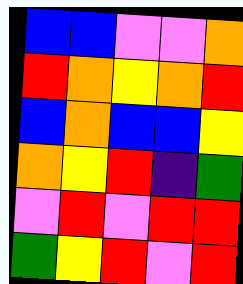[["blue", "blue", "violet", "violet", "orange"], ["red", "orange", "yellow", "orange", "red"], ["blue", "orange", "blue", "blue", "yellow"], ["orange", "yellow", "red", "indigo", "green"], ["violet", "red", "violet", "red", "red"], ["green", "yellow", "red", "violet", "red"]]